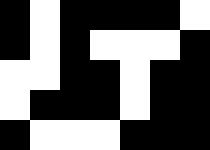[["black", "white", "black", "black", "black", "black", "white"], ["black", "white", "black", "white", "white", "white", "black"], ["white", "white", "black", "black", "white", "black", "black"], ["white", "black", "black", "black", "white", "black", "black"], ["black", "white", "white", "white", "black", "black", "black"]]